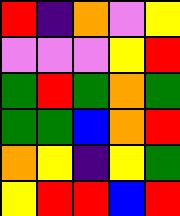[["red", "indigo", "orange", "violet", "yellow"], ["violet", "violet", "violet", "yellow", "red"], ["green", "red", "green", "orange", "green"], ["green", "green", "blue", "orange", "red"], ["orange", "yellow", "indigo", "yellow", "green"], ["yellow", "red", "red", "blue", "red"]]